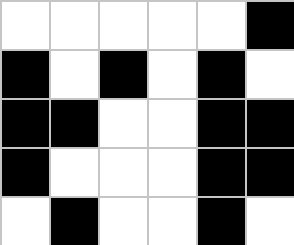[["white", "white", "white", "white", "white", "black"], ["black", "white", "black", "white", "black", "white"], ["black", "black", "white", "white", "black", "black"], ["black", "white", "white", "white", "black", "black"], ["white", "black", "white", "white", "black", "white"]]